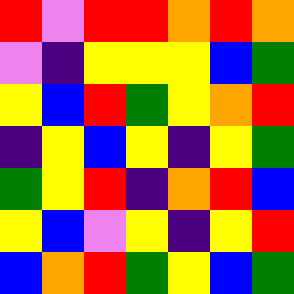[["red", "violet", "red", "red", "orange", "red", "orange"], ["violet", "indigo", "yellow", "yellow", "yellow", "blue", "green"], ["yellow", "blue", "red", "green", "yellow", "orange", "red"], ["indigo", "yellow", "blue", "yellow", "indigo", "yellow", "green"], ["green", "yellow", "red", "indigo", "orange", "red", "blue"], ["yellow", "blue", "violet", "yellow", "indigo", "yellow", "red"], ["blue", "orange", "red", "green", "yellow", "blue", "green"]]